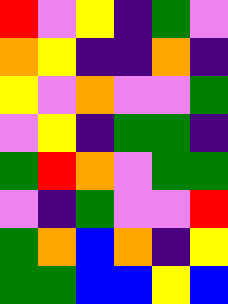[["red", "violet", "yellow", "indigo", "green", "violet"], ["orange", "yellow", "indigo", "indigo", "orange", "indigo"], ["yellow", "violet", "orange", "violet", "violet", "green"], ["violet", "yellow", "indigo", "green", "green", "indigo"], ["green", "red", "orange", "violet", "green", "green"], ["violet", "indigo", "green", "violet", "violet", "red"], ["green", "orange", "blue", "orange", "indigo", "yellow"], ["green", "green", "blue", "blue", "yellow", "blue"]]